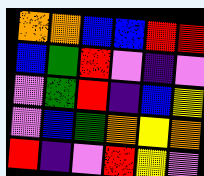[["orange", "orange", "blue", "blue", "red", "red"], ["blue", "green", "red", "violet", "indigo", "violet"], ["violet", "green", "red", "indigo", "blue", "yellow"], ["violet", "blue", "green", "orange", "yellow", "orange"], ["red", "indigo", "violet", "red", "yellow", "violet"]]